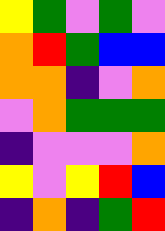[["yellow", "green", "violet", "green", "violet"], ["orange", "red", "green", "blue", "blue"], ["orange", "orange", "indigo", "violet", "orange"], ["violet", "orange", "green", "green", "green"], ["indigo", "violet", "violet", "violet", "orange"], ["yellow", "violet", "yellow", "red", "blue"], ["indigo", "orange", "indigo", "green", "red"]]